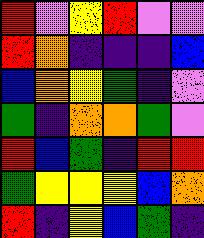[["red", "violet", "yellow", "red", "violet", "violet"], ["red", "orange", "indigo", "indigo", "indigo", "blue"], ["blue", "orange", "yellow", "green", "indigo", "violet"], ["green", "indigo", "orange", "orange", "green", "violet"], ["red", "blue", "green", "indigo", "red", "red"], ["green", "yellow", "yellow", "yellow", "blue", "orange"], ["red", "indigo", "yellow", "blue", "green", "indigo"]]